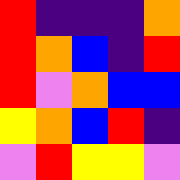[["red", "indigo", "indigo", "indigo", "orange"], ["red", "orange", "blue", "indigo", "red"], ["red", "violet", "orange", "blue", "blue"], ["yellow", "orange", "blue", "red", "indigo"], ["violet", "red", "yellow", "yellow", "violet"]]